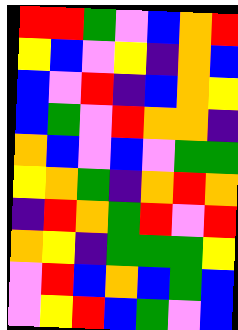[["red", "red", "green", "violet", "blue", "orange", "red"], ["yellow", "blue", "violet", "yellow", "indigo", "orange", "blue"], ["blue", "violet", "red", "indigo", "blue", "orange", "yellow"], ["blue", "green", "violet", "red", "orange", "orange", "indigo"], ["orange", "blue", "violet", "blue", "violet", "green", "green"], ["yellow", "orange", "green", "indigo", "orange", "red", "orange"], ["indigo", "red", "orange", "green", "red", "violet", "red"], ["orange", "yellow", "indigo", "green", "green", "green", "yellow"], ["violet", "red", "blue", "orange", "blue", "green", "blue"], ["violet", "yellow", "red", "blue", "green", "violet", "blue"]]